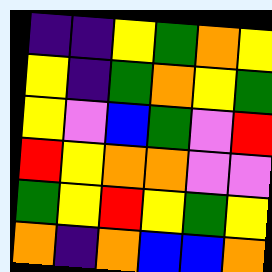[["indigo", "indigo", "yellow", "green", "orange", "yellow"], ["yellow", "indigo", "green", "orange", "yellow", "green"], ["yellow", "violet", "blue", "green", "violet", "red"], ["red", "yellow", "orange", "orange", "violet", "violet"], ["green", "yellow", "red", "yellow", "green", "yellow"], ["orange", "indigo", "orange", "blue", "blue", "orange"]]